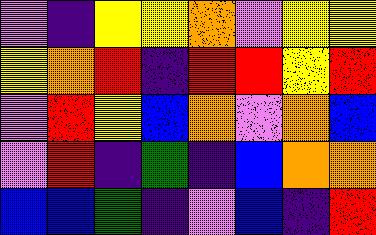[["violet", "indigo", "yellow", "yellow", "orange", "violet", "yellow", "yellow"], ["yellow", "orange", "red", "indigo", "red", "red", "yellow", "red"], ["violet", "red", "yellow", "blue", "orange", "violet", "orange", "blue"], ["violet", "red", "indigo", "green", "indigo", "blue", "orange", "orange"], ["blue", "blue", "green", "indigo", "violet", "blue", "indigo", "red"]]